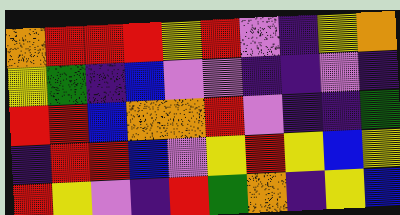[["orange", "red", "red", "red", "yellow", "red", "violet", "indigo", "yellow", "orange"], ["yellow", "green", "indigo", "blue", "violet", "violet", "indigo", "indigo", "violet", "indigo"], ["red", "red", "blue", "orange", "orange", "red", "violet", "indigo", "indigo", "green"], ["indigo", "red", "red", "blue", "violet", "yellow", "red", "yellow", "blue", "yellow"], ["red", "yellow", "violet", "indigo", "red", "green", "orange", "indigo", "yellow", "blue"]]